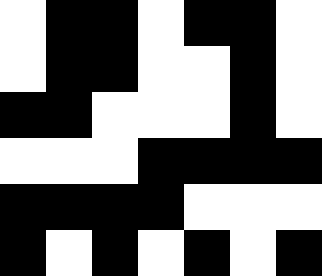[["white", "black", "black", "white", "black", "black", "white"], ["white", "black", "black", "white", "white", "black", "white"], ["black", "black", "white", "white", "white", "black", "white"], ["white", "white", "white", "black", "black", "black", "black"], ["black", "black", "black", "black", "white", "white", "white"], ["black", "white", "black", "white", "black", "white", "black"]]